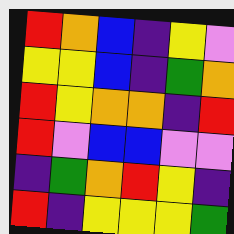[["red", "orange", "blue", "indigo", "yellow", "violet"], ["yellow", "yellow", "blue", "indigo", "green", "orange"], ["red", "yellow", "orange", "orange", "indigo", "red"], ["red", "violet", "blue", "blue", "violet", "violet"], ["indigo", "green", "orange", "red", "yellow", "indigo"], ["red", "indigo", "yellow", "yellow", "yellow", "green"]]